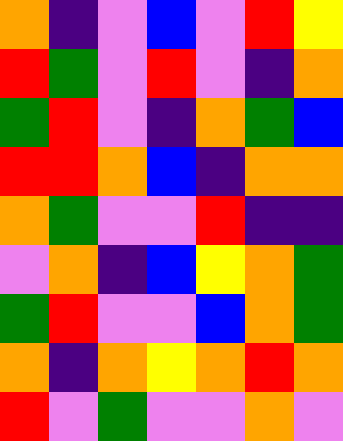[["orange", "indigo", "violet", "blue", "violet", "red", "yellow"], ["red", "green", "violet", "red", "violet", "indigo", "orange"], ["green", "red", "violet", "indigo", "orange", "green", "blue"], ["red", "red", "orange", "blue", "indigo", "orange", "orange"], ["orange", "green", "violet", "violet", "red", "indigo", "indigo"], ["violet", "orange", "indigo", "blue", "yellow", "orange", "green"], ["green", "red", "violet", "violet", "blue", "orange", "green"], ["orange", "indigo", "orange", "yellow", "orange", "red", "orange"], ["red", "violet", "green", "violet", "violet", "orange", "violet"]]